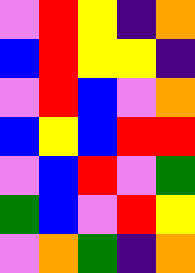[["violet", "red", "yellow", "indigo", "orange"], ["blue", "red", "yellow", "yellow", "indigo"], ["violet", "red", "blue", "violet", "orange"], ["blue", "yellow", "blue", "red", "red"], ["violet", "blue", "red", "violet", "green"], ["green", "blue", "violet", "red", "yellow"], ["violet", "orange", "green", "indigo", "orange"]]